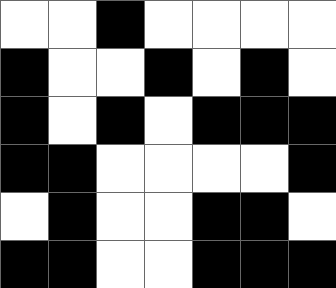[["white", "white", "black", "white", "white", "white", "white"], ["black", "white", "white", "black", "white", "black", "white"], ["black", "white", "black", "white", "black", "black", "black"], ["black", "black", "white", "white", "white", "white", "black"], ["white", "black", "white", "white", "black", "black", "white"], ["black", "black", "white", "white", "black", "black", "black"]]